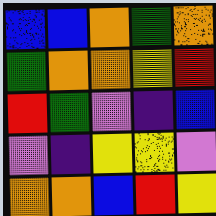[["blue", "blue", "orange", "green", "orange"], ["green", "orange", "orange", "yellow", "red"], ["red", "green", "violet", "indigo", "blue"], ["violet", "indigo", "yellow", "yellow", "violet"], ["orange", "orange", "blue", "red", "yellow"]]